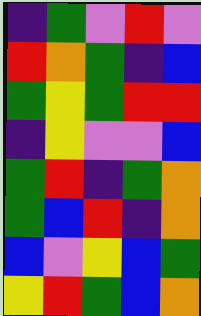[["indigo", "green", "violet", "red", "violet"], ["red", "orange", "green", "indigo", "blue"], ["green", "yellow", "green", "red", "red"], ["indigo", "yellow", "violet", "violet", "blue"], ["green", "red", "indigo", "green", "orange"], ["green", "blue", "red", "indigo", "orange"], ["blue", "violet", "yellow", "blue", "green"], ["yellow", "red", "green", "blue", "orange"]]